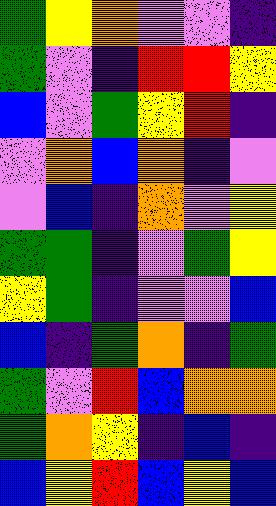[["green", "yellow", "orange", "violet", "violet", "indigo"], ["green", "violet", "indigo", "red", "red", "yellow"], ["blue", "violet", "green", "yellow", "red", "indigo"], ["violet", "orange", "blue", "orange", "indigo", "violet"], ["violet", "blue", "indigo", "orange", "violet", "yellow"], ["green", "green", "indigo", "violet", "green", "yellow"], ["yellow", "green", "indigo", "violet", "violet", "blue"], ["blue", "indigo", "green", "orange", "indigo", "green"], ["green", "violet", "red", "blue", "orange", "orange"], ["green", "orange", "yellow", "indigo", "blue", "indigo"], ["blue", "yellow", "red", "blue", "yellow", "blue"]]